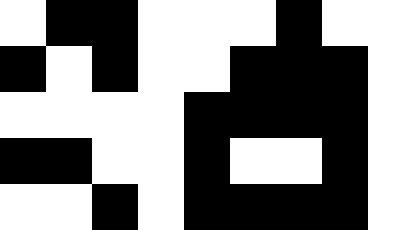[["white", "black", "black", "white", "white", "white", "black", "white", "white"], ["black", "white", "black", "white", "white", "black", "black", "black", "white"], ["white", "white", "white", "white", "black", "black", "black", "black", "white"], ["black", "black", "white", "white", "black", "white", "white", "black", "white"], ["white", "white", "black", "white", "black", "black", "black", "black", "white"]]